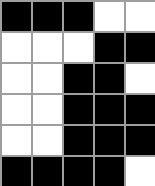[["black", "black", "black", "white", "white"], ["white", "white", "white", "black", "black"], ["white", "white", "black", "black", "white"], ["white", "white", "black", "black", "black"], ["white", "white", "black", "black", "black"], ["black", "black", "black", "black", "white"]]